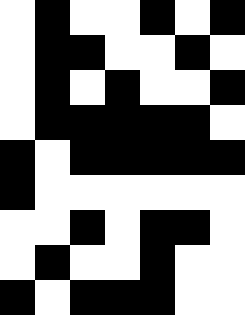[["white", "black", "white", "white", "black", "white", "black"], ["white", "black", "black", "white", "white", "black", "white"], ["white", "black", "white", "black", "white", "white", "black"], ["white", "black", "black", "black", "black", "black", "white"], ["black", "white", "black", "black", "black", "black", "black"], ["black", "white", "white", "white", "white", "white", "white"], ["white", "white", "black", "white", "black", "black", "white"], ["white", "black", "white", "white", "black", "white", "white"], ["black", "white", "black", "black", "black", "white", "white"]]